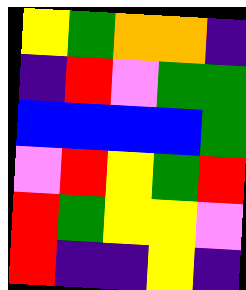[["yellow", "green", "orange", "orange", "indigo"], ["indigo", "red", "violet", "green", "green"], ["blue", "blue", "blue", "blue", "green"], ["violet", "red", "yellow", "green", "red"], ["red", "green", "yellow", "yellow", "violet"], ["red", "indigo", "indigo", "yellow", "indigo"]]